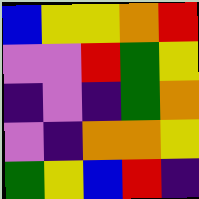[["blue", "yellow", "yellow", "orange", "red"], ["violet", "violet", "red", "green", "yellow"], ["indigo", "violet", "indigo", "green", "orange"], ["violet", "indigo", "orange", "orange", "yellow"], ["green", "yellow", "blue", "red", "indigo"]]